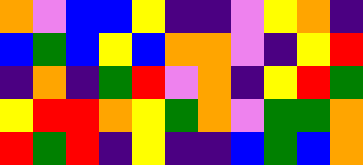[["orange", "violet", "blue", "blue", "yellow", "indigo", "indigo", "violet", "yellow", "orange", "indigo"], ["blue", "green", "blue", "yellow", "blue", "orange", "orange", "violet", "indigo", "yellow", "red"], ["indigo", "orange", "indigo", "green", "red", "violet", "orange", "indigo", "yellow", "red", "green"], ["yellow", "red", "red", "orange", "yellow", "green", "orange", "violet", "green", "green", "orange"], ["red", "green", "red", "indigo", "yellow", "indigo", "indigo", "blue", "green", "blue", "orange"]]